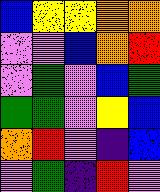[["blue", "yellow", "yellow", "orange", "orange"], ["violet", "violet", "blue", "orange", "red"], ["violet", "green", "violet", "blue", "green"], ["green", "green", "violet", "yellow", "blue"], ["orange", "red", "violet", "indigo", "blue"], ["violet", "green", "indigo", "red", "violet"]]